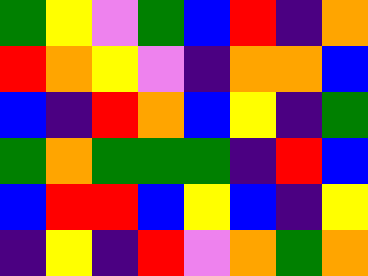[["green", "yellow", "violet", "green", "blue", "red", "indigo", "orange"], ["red", "orange", "yellow", "violet", "indigo", "orange", "orange", "blue"], ["blue", "indigo", "red", "orange", "blue", "yellow", "indigo", "green"], ["green", "orange", "green", "green", "green", "indigo", "red", "blue"], ["blue", "red", "red", "blue", "yellow", "blue", "indigo", "yellow"], ["indigo", "yellow", "indigo", "red", "violet", "orange", "green", "orange"]]